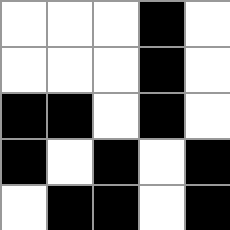[["white", "white", "white", "black", "white"], ["white", "white", "white", "black", "white"], ["black", "black", "white", "black", "white"], ["black", "white", "black", "white", "black"], ["white", "black", "black", "white", "black"]]